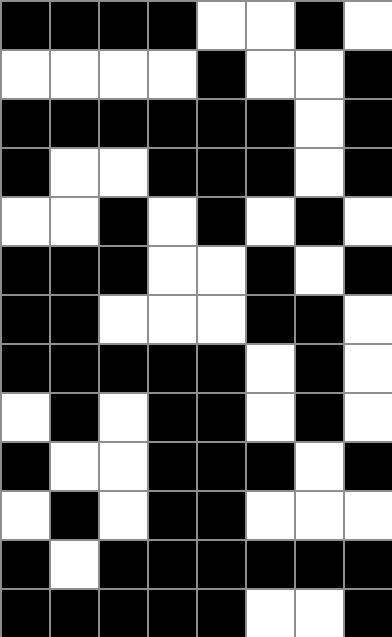[["black", "black", "black", "black", "white", "white", "black", "white"], ["white", "white", "white", "white", "black", "white", "white", "black"], ["black", "black", "black", "black", "black", "black", "white", "black"], ["black", "white", "white", "black", "black", "black", "white", "black"], ["white", "white", "black", "white", "black", "white", "black", "white"], ["black", "black", "black", "white", "white", "black", "white", "black"], ["black", "black", "white", "white", "white", "black", "black", "white"], ["black", "black", "black", "black", "black", "white", "black", "white"], ["white", "black", "white", "black", "black", "white", "black", "white"], ["black", "white", "white", "black", "black", "black", "white", "black"], ["white", "black", "white", "black", "black", "white", "white", "white"], ["black", "white", "black", "black", "black", "black", "black", "black"], ["black", "black", "black", "black", "black", "white", "white", "black"]]